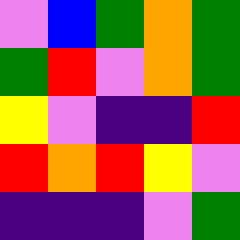[["violet", "blue", "green", "orange", "green"], ["green", "red", "violet", "orange", "green"], ["yellow", "violet", "indigo", "indigo", "red"], ["red", "orange", "red", "yellow", "violet"], ["indigo", "indigo", "indigo", "violet", "green"]]